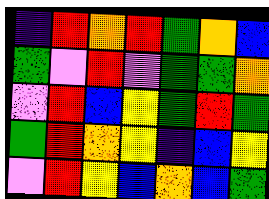[["indigo", "red", "orange", "red", "green", "orange", "blue"], ["green", "violet", "red", "violet", "green", "green", "orange"], ["violet", "red", "blue", "yellow", "green", "red", "green"], ["green", "red", "orange", "yellow", "indigo", "blue", "yellow"], ["violet", "red", "yellow", "blue", "orange", "blue", "green"]]